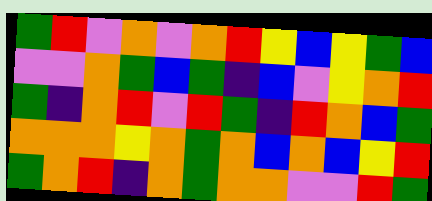[["green", "red", "violet", "orange", "violet", "orange", "red", "yellow", "blue", "yellow", "green", "blue"], ["violet", "violet", "orange", "green", "blue", "green", "indigo", "blue", "violet", "yellow", "orange", "red"], ["green", "indigo", "orange", "red", "violet", "red", "green", "indigo", "red", "orange", "blue", "green"], ["orange", "orange", "orange", "yellow", "orange", "green", "orange", "blue", "orange", "blue", "yellow", "red"], ["green", "orange", "red", "indigo", "orange", "green", "orange", "orange", "violet", "violet", "red", "green"]]